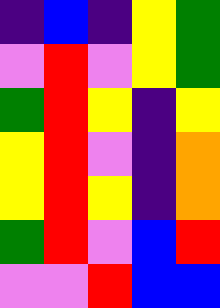[["indigo", "blue", "indigo", "yellow", "green"], ["violet", "red", "violet", "yellow", "green"], ["green", "red", "yellow", "indigo", "yellow"], ["yellow", "red", "violet", "indigo", "orange"], ["yellow", "red", "yellow", "indigo", "orange"], ["green", "red", "violet", "blue", "red"], ["violet", "violet", "red", "blue", "blue"]]